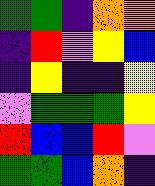[["green", "green", "indigo", "orange", "orange"], ["indigo", "red", "violet", "yellow", "blue"], ["indigo", "yellow", "indigo", "indigo", "yellow"], ["violet", "green", "green", "green", "yellow"], ["red", "blue", "blue", "red", "violet"], ["green", "green", "blue", "orange", "indigo"]]